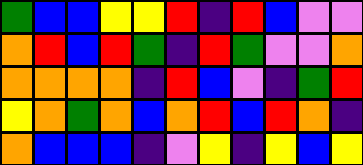[["green", "blue", "blue", "yellow", "yellow", "red", "indigo", "red", "blue", "violet", "violet"], ["orange", "red", "blue", "red", "green", "indigo", "red", "green", "violet", "violet", "orange"], ["orange", "orange", "orange", "orange", "indigo", "red", "blue", "violet", "indigo", "green", "red"], ["yellow", "orange", "green", "orange", "blue", "orange", "red", "blue", "red", "orange", "indigo"], ["orange", "blue", "blue", "blue", "indigo", "violet", "yellow", "indigo", "yellow", "blue", "yellow"]]